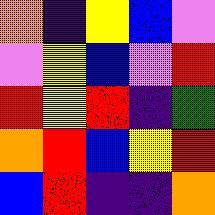[["orange", "indigo", "yellow", "blue", "violet"], ["violet", "yellow", "blue", "violet", "red"], ["red", "yellow", "red", "indigo", "green"], ["orange", "red", "blue", "yellow", "red"], ["blue", "red", "indigo", "indigo", "orange"]]